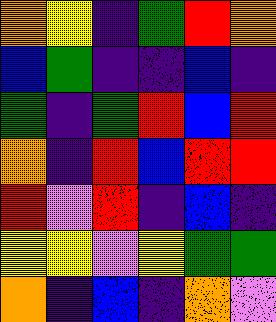[["orange", "yellow", "indigo", "green", "red", "orange"], ["blue", "green", "indigo", "indigo", "blue", "indigo"], ["green", "indigo", "green", "red", "blue", "red"], ["orange", "indigo", "red", "blue", "red", "red"], ["red", "violet", "red", "indigo", "blue", "indigo"], ["yellow", "yellow", "violet", "yellow", "green", "green"], ["orange", "indigo", "blue", "indigo", "orange", "violet"]]